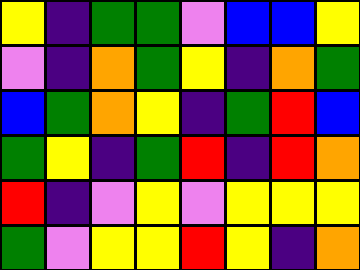[["yellow", "indigo", "green", "green", "violet", "blue", "blue", "yellow"], ["violet", "indigo", "orange", "green", "yellow", "indigo", "orange", "green"], ["blue", "green", "orange", "yellow", "indigo", "green", "red", "blue"], ["green", "yellow", "indigo", "green", "red", "indigo", "red", "orange"], ["red", "indigo", "violet", "yellow", "violet", "yellow", "yellow", "yellow"], ["green", "violet", "yellow", "yellow", "red", "yellow", "indigo", "orange"]]